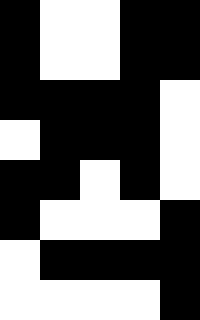[["black", "white", "white", "black", "black"], ["black", "white", "white", "black", "black"], ["black", "black", "black", "black", "white"], ["white", "black", "black", "black", "white"], ["black", "black", "white", "black", "white"], ["black", "white", "white", "white", "black"], ["white", "black", "black", "black", "black"], ["white", "white", "white", "white", "black"]]